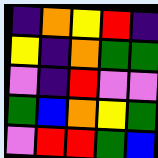[["indigo", "orange", "yellow", "red", "indigo"], ["yellow", "indigo", "orange", "green", "green"], ["violet", "indigo", "red", "violet", "violet"], ["green", "blue", "orange", "yellow", "green"], ["violet", "red", "red", "green", "blue"]]